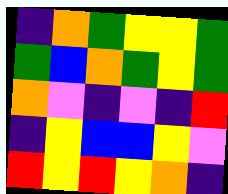[["indigo", "orange", "green", "yellow", "yellow", "green"], ["green", "blue", "orange", "green", "yellow", "green"], ["orange", "violet", "indigo", "violet", "indigo", "red"], ["indigo", "yellow", "blue", "blue", "yellow", "violet"], ["red", "yellow", "red", "yellow", "orange", "indigo"]]